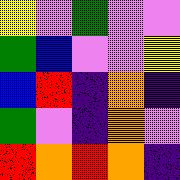[["yellow", "violet", "green", "violet", "violet"], ["green", "blue", "violet", "violet", "yellow"], ["blue", "red", "indigo", "orange", "indigo"], ["green", "violet", "indigo", "orange", "violet"], ["red", "orange", "red", "orange", "indigo"]]